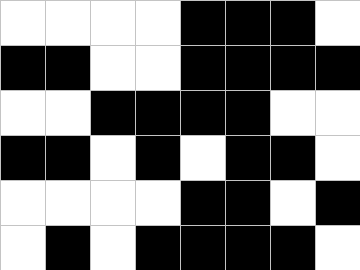[["white", "white", "white", "white", "black", "black", "black", "white"], ["black", "black", "white", "white", "black", "black", "black", "black"], ["white", "white", "black", "black", "black", "black", "white", "white"], ["black", "black", "white", "black", "white", "black", "black", "white"], ["white", "white", "white", "white", "black", "black", "white", "black"], ["white", "black", "white", "black", "black", "black", "black", "white"]]